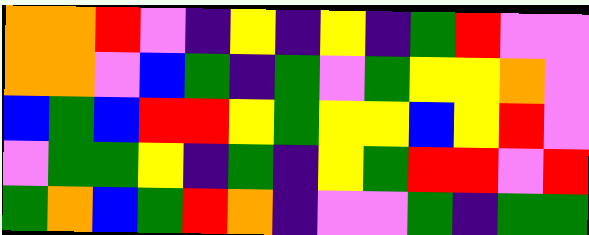[["orange", "orange", "red", "violet", "indigo", "yellow", "indigo", "yellow", "indigo", "green", "red", "violet", "violet"], ["orange", "orange", "violet", "blue", "green", "indigo", "green", "violet", "green", "yellow", "yellow", "orange", "violet"], ["blue", "green", "blue", "red", "red", "yellow", "green", "yellow", "yellow", "blue", "yellow", "red", "violet"], ["violet", "green", "green", "yellow", "indigo", "green", "indigo", "yellow", "green", "red", "red", "violet", "red"], ["green", "orange", "blue", "green", "red", "orange", "indigo", "violet", "violet", "green", "indigo", "green", "green"]]